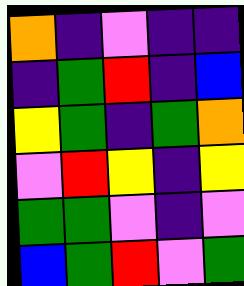[["orange", "indigo", "violet", "indigo", "indigo"], ["indigo", "green", "red", "indigo", "blue"], ["yellow", "green", "indigo", "green", "orange"], ["violet", "red", "yellow", "indigo", "yellow"], ["green", "green", "violet", "indigo", "violet"], ["blue", "green", "red", "violet", "green"]]